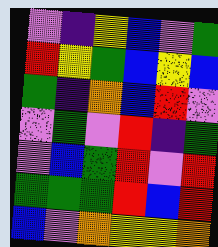[["violet", "indigo", "yellow", "blue", "violet", "green"], ["red", "yellow", "green", "blue", "yellow", "blue"], ["green", "indigo", "orange", "blue", "red", "violet"], ["violet", "green", "violet", "red", "indigo", "green"], ["violet", "blue", "green", "red", "violet", "red"], ["green", "green", "green", "red", "blue", "red"], ["blue", "violet", "orange", "yellow", "yellow", "orange"]]